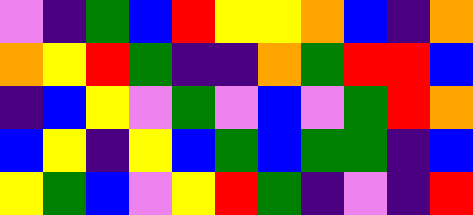[["violet", "indigo", "green", "blue", "red", "yellow", "yellow", "orange", "blue", "indigo", "orange"], ["orange", "yellow", "red", "green", "indigo", "indigo", "orange", "green", "red", "red", "blue"], ["indigo", "blue", "yellow", "violet", "green", "violet", "blue", "violet", "green", "red", "orange"], ["blue", "yellow", "indigo", "yellow", "blue", "green", "blue", "green", "green", "indigo", "blue"], ["yellow", "green", "blue", "violet", "yellow", "red", "green", "indigo", "violet", "indigo", "red"]]